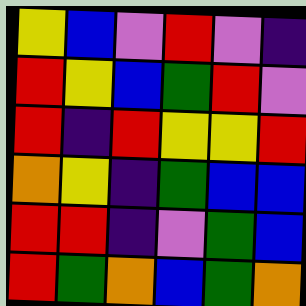[["yellow", "blue", "violet", "red", "violet", "indigo"], ["red", "yellow", "blue", "green", "red", "violet"], ["red", "indigo", "red", "yellow", "yellow", "red"], ["orange", "yellow", "indigo", "green", "blue", "blue"], ["red", "red", "indigo", "violet", "green", "blue"], ["red", "green", "orange", "blue", "green", "orange"]]